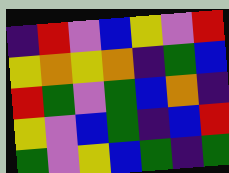[["indigo", "red", "violet", "blue", "yellow", "violet", "red"], ["yellow", "orange", "yellow", "orange", "indigo", "green", "blue"], ["red", "green", "violet", "green", "blue", "orange", "indigo"], ["yellow", "violet", "blue", "green", "indigo", "blue", "red"], ["green", "violet", "yellow", "blue", "green", "indigo", "green"]]